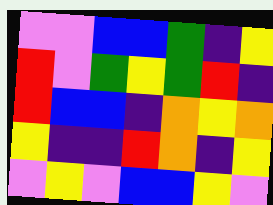[["violet", "violet", "blue", "blue", "green", "indigo", "yellow"], ["red", "violet", "green", "yellow", "green", "red", "indigo"], ["red", "blue", "blue", "indigo", "orange", "yellow", "orange"], ["yellow", "indigo", "indigo", "red", "orange", "indigo", "yellow"], ["violet", "yellow", "violet", "blue", "blue", "yellow", "violet"]]